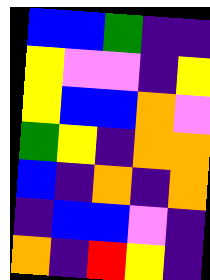[["blue", "blue", "green", "indigo", "indigo"], ["yellow", "violet", "violet", "indigo", "yellow"], ["yellow", "blue", "blue", "orange", "violet"], ["green", "yellow", "indigo", "orange", "orange"], ["blue", "indigo", "orange", "indigo", "orange"], ["indigo", "blue", "blue", "violet", "indigo"], ["orange", "indigo", "red", "yellow", "indigo"]]